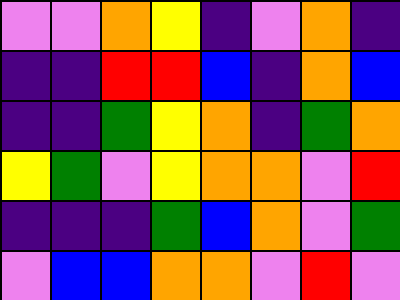[["violet", "violet", "orange", "yellow", "indigo", "violet", "orange", "indigo"], ["indigo", "indigo", "red", "red", "blue", "indigo", "orange", "blue"], ["indigo", "indigo", "green", "yellow", "orange", "indigo", "green", "orange"], ["yellow", "green", "violet", "yellow", "orange", "orange", "violet", "red"], ["indigo", "indigo", "indigo", "green", "blue", "orange", "violet", "green"], ["violet", "blue", "blue", "orange", "orange", "violet", "red", "violet"]]